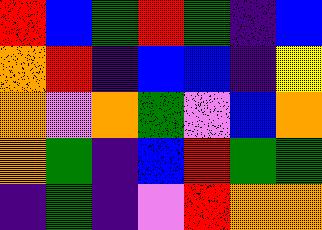[["red", "blue", "green", "red", "green", "indigo", "blue"], ["orange", "red", "indigo", "blue", "blue", "indigo", "yellow"], ["orange", "violet", "orange", "green", "violet", "blue", "orange"], ["orange", "green", "indigo", "blue", "red", "green", "green"], ["indigo", "green", "indigo", "violet", "red", "orange", "orange"]]